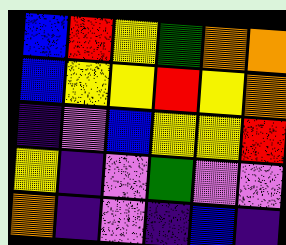[["blue", "red", "yellow", "green", "orange", "orange"], ["blue", "yellow", "yellow", "red", "yellow", "orange"], ["indigo", "violet", "blue", "yellow", "yellow", "red"], ["yellow", "indigo", "violet", "green", "violet", "violet"], ["orange", "indigo", "violet", "indigo", "blue", "indigo"]]